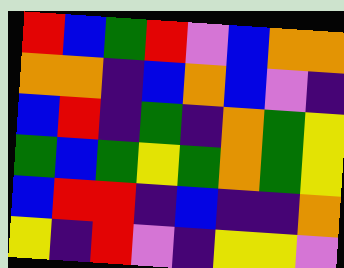[["red", "blue", "green", "red", "violet", "blue", "orange", "orange"], ["orange", "orange", "indigo", "blue", "orange", "blue", "violet", "indigo"], ["blue", "red", "indigo", "green", "indigo", "orange", "green", "yellow"], ["green", "blue", "green", "yellow", "green", "orange", "green", "yellow"], ["blue", "red", "red", "indigo", "blue", "indigo", "indigo", "orange"], ["yellow", "indigo", "red", "violet", "indigo", "yellow", "yellow", "violet"]]